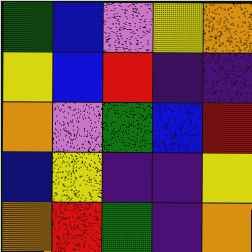[["green", "blue", "violet", "yellow", "orange"], ["yellow", "blue", "red", "indigo", "indigo"], ["orange", "violet", "green", "blue", "red"], ["blue", "yellow", "indigo", "indigo", "yellow"], ["orange", "red", "green", "indigo", "orange"]]